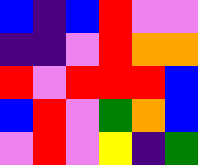[["blue", "indigo", "blue", "red", "violet", "violet"], ["indigo", "indigo", "violet", "red", "orange", "orange"], ["red", "violet", "red", "red", "red", "blue"], ["blue", "red", "violet", "green", "orange", "blue"], ["violet", "red", "violet", "yellow", "indigo", "green"]]